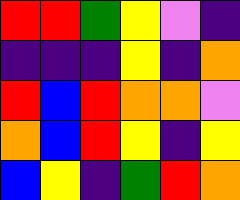[["red", "red", "green", "yellow", "violet", "indigo"], ["indigo", "indigo", "indigo", "yellow", "indigo", "orange"], ["red", "blue", "red", "orange", "orange", "violet"], ["orange", "blue", "red", "yellow", "indigo", "yellow"], ["blue", "yellow", "indigo", "green", "red", "orange"]]